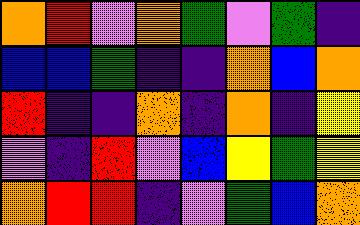[["orange", "red", "violet", "orange", "green", "violet", "green", "indigo"], ["blue", "blue", "green", "indigo", "indigo", "orange", "blue", "orange"], ["red", "indigo", "indigo", "orange", "indigo", "orange", "indigo", "yellow"], ["violet", "indigo", "red", "violet", "blue", "yellow", "green", "yellow"], ["orange", "red", "red", "indigo", "violet", "green", "blue", "orange"]]